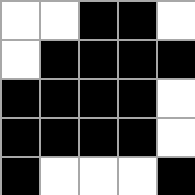[["white", "white", "black", "black", "white"], ["white", "black", "black", "black", "black"], ["black", "black", "black", "black", "white"], ["black", "black", "black", "black", "white"], ["black", "white", "white", "white", "black"]]